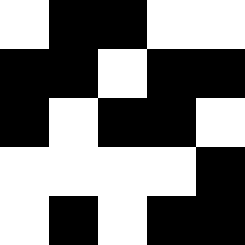[["white", "black", "black", "white", "white"], ["black", "black", "white", "black", "black"], ["black", "white", "black", "black", "white"], ["white", "white", "white", "white", "black"], ["white", "black", "white", "black", "black"]]